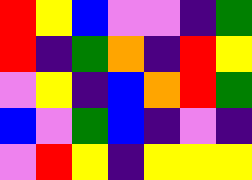[["red", "yellow", "blue", "violet", "violet", "indigo", "green"], ["red", "indigo", "green", "orange", "indigo", "red", "yellow"], ["violet", "yellow", "indigo", "blue", "orange", "red", "green"], ["blue", "violet", "green", "blue", "indigo", "violet", "indigo"], ["violet", "red", "yellow", "indigo", "yellow", "yellow", "yellow"]]